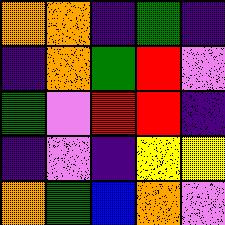[["orange", "orange", "indigo", "green", "indigo"], ["indigo", "orange", "green", "red", "violet"], ["green", "violet", "red", "red", "indigo"], ["indigo", "violet", "indigo", "yellow", "yellow"], ["orange", "green", "blue", "orange", "violet"]]